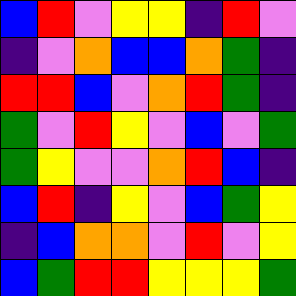[["blue", "red", "violet", "yellow", "yellow", "indigo", "red", "violet"], ["indigo", "violet", "orange", "blue", "blue", "orange", "green", "indigo"], ["red", "red", "blue", "violet", "orange", "red", "green", "indigo"], ["green", "violet", "red", "yellow", "violet", "blue", "violet", "green"], ["green", "yellow", "violet", "violet", "orange", "red", "blue", "indigo"], ["blue", "red", "indigo", "yellow", "violet", "blue", "green", "yellow"], ["indigo", "blue", "orange", "orange", "violet", "red", "violet", "yellow"], ["blue", "green", "red", "red", "yellow", "yellow", "yellow", "green"]]